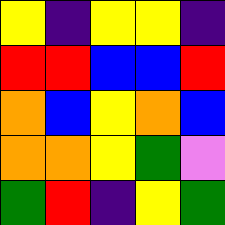[["yellow", "indigo", "yellow", "yellow", "indigo"], ["red", "red", "blue", "blue", "red"], ["orange", "blue", "yellow", "orange", "blue"], ["orange", "orange", "yellow", "green", "violet"], ["green", "red", "indigo", "yellow", "green"]]